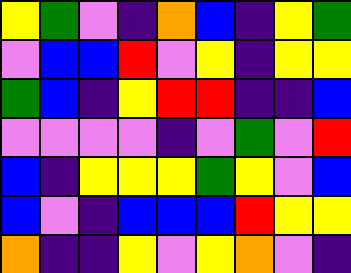[["yellow", "green", "violet", "indigo", "orange", "blue", "indigo", "yellow", "green"], ["violet", "blue", "blue", "red", "violet", "yellow", "indigo", "yellow", "yellow"], ["green", "blue", "indigo", "yellow", "red", "red", "indigo", "indigo", "blue"], ["violet", "violet", "violet", "violet", "indigo", "violet", "green", "violet", "red"], ["blue", "indigo", "yellow", "yellow", "yellow", "green", "yellow", "violet", "blue"], ["blue", "violet", "indigo", "blue", "blue", "blue", "red", "yellow", "yellow"], ["orange", "indigo", "indigo", "yellow", "violet", "yellow", "orange", "violet", "indigo"]]